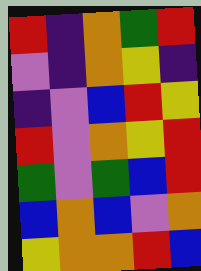[["red", "indigo", "orange", "green", "red"], ["violet", "indigo", "orange", "yellow", "indigo"], ["indigo", "violet", "blue", "red", "yellow"], ["red", "violet", "orange", "yellow", "red"], ["green", "violet", "green", "blue", "red"], ["blue", "orange", "blue", "violet", "orange"], ["yellow", "orange", "orange", "red", "blue"]]